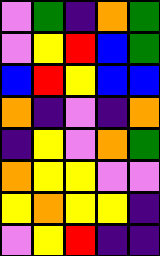[["violet", "green", "indigo", "orange", "green"], ["violet", "yellow", "red", "blue", "green"], ["blue", "red", "yellow", "blue", "blue"], ["orange", "indigo", "violet", "indigo", "orange"], ["indigo", "yellow", "violet", "orange", "green"], ["orange", "yellow", "yellow", "violet", "violet"], ["yellow", "orange", "yellow", "yellow", "indigo"], ["violet", "yellow", "red", "indigo", "indigo"]]